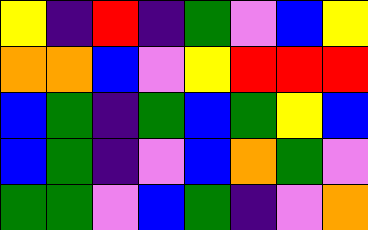[["yellow", "indigo", "red", "indigo", "green", "violet", "blue", "yellow"], ["orange", "orange", "blue", "violet", "yellow", "red", "red", "red"], ["blue", "green", "indigo", "green", "blue", "green", "yellow", "blue"], ["blue", "green", "indigo", "violet", "blue", "orange", "green", "violet"], ["green", "green", "violet", "blue", "green", "indigo", "violet", "orange"]]